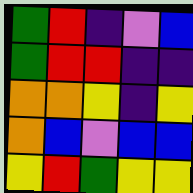[["green", "red", "indigo", "violet", "blue"], ["green", "red", "red", "indigo", "indigo"], ["orange", "orange", "yellow", "indigo", "yellow"], ["orange", "blue", "violet", "blue", "blue"], ["yellow", "red", "green", "yellow", "yellow"]]